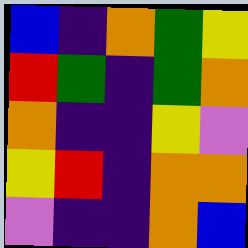[["blue", "indigo", "orange", "green", "yellow"], ["red", "green", "indigo", "green", "orange"], ["orange", "indigo", "indigo", "yellow", "violet"], ["yellow", "red", "indigo", "orange", "orange"], ["violet", "indigo", "indigo", "orange", "blue"]]